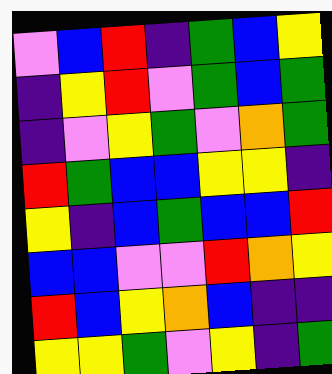[["violet", "blue", "red", "indigo", "green", "blue", "yellow"], ["indigo", "yellow", "red", "violet", "green", "blue", "green"], ["indigo", "violet", "yellow", "green", "violet", "orange", "green"], ["red", "green", "blue", "blue", "yellow", "yellow", "indigo"], ["yellow", "indigo", "blue", "green", "blue", "blue", "red"], ["blue", "blue", "violet", "violet", "red", "orange", "yellow"], ["red", "blue", "yellow", "orange", "blue", "indigo", "indigo"], ["yellow", "yellow", "green", "violet", "yellow", "indigo", "green"]]